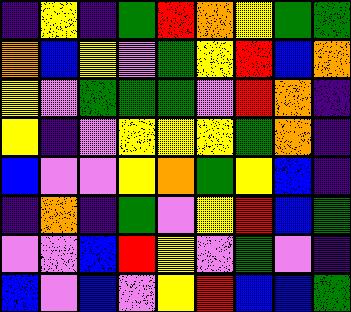[["indigo", "yellow", "indigo", "green", "red", "orange", "yellow", "green", "green"], ["orange", "blue", "yellow", "violet", "green", "yellow", "red", "blue", "orange"], ["yellow", "violet", "green", "green", "green", "violet", "red", "orange", "indigo"], ["yellow", "indigo", "violet", "yellow", "yellow", "yellow", "green", "orange", "indigo"], ["blue", "violet", "violet", "yellow", "orange", "green", "yellow", "blue", "indigo"], ["indigo", "orange", "indigo", "green", "violet", "yellow", "red", "blue", "green"], ["violet", "violet", "blue", "red", "yellow", "violet", "green", "violet", "indigo"], ["blue", "violet", "blue", "violet", "yellow", "red", "blue", "blue", "green"]]